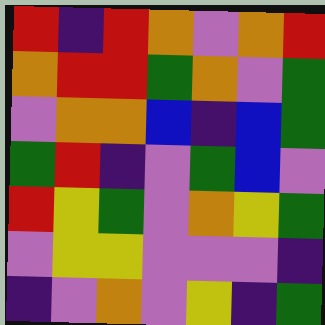[["red", "indigo", "red", "orange", "violet", "orange", "red"], ["orange", "red", "red", "green", "orange", "violet", "green"], ["violet", "orange", "orange", "blue", "indigo", "blue", "green"], ["green", "red", "indigo", "violet", "green", "blue", "violet"], ["red", "yellow", "green", "violet", "orange", "yellow", "green"], ["violet", "yellow", "yellow", "violet", "violet", "violet", "indigo"], ["indigo", "violet", "orange", "violet", "yellow", "indigo", "green"]]